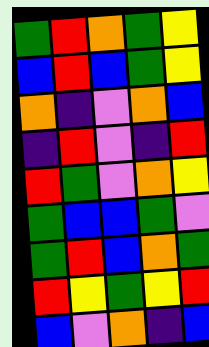[["green", "red", "orange", "green", "yellow"], ["blue", "red", "blue", "green", "yellow"], ["orange", "indigo", "violet", "orange", "blue"], ["indigo", "red", "violet", "indigo", "red"], ["red", "green", "violet", "orange", "yellow"], ["green", "blue", "blue", "green", "violet"], ["green", "red", "blue", "orange", "green"], ["red", "yellow", "green", "yellow", "red"], ["blue", "violet", "orange", "indigo", "blue"]]